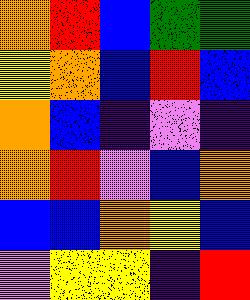[["orange", "red", "blue", "green", "green"], ["yellow", "orange", "blue", "red", "blue"], ["orange", "blue", "indigo", "violet", "indigo"], ["orange", "red", "violet", "blue", "orange"], ["blue", "blue", "orange", "yellow", "blue"], ["violet", "yellow", "yellow", "indigo", "red"]]